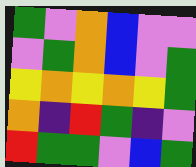[["green", "violet", "orange", "blue", "violet", "violet"], ["violet", "green", "orange", "blue", "violet", "green"], ["yellow", "orange", "yellow", "orange", "yellow", "green"], ["orange", "indigo", "red", "green", "indigo", "violet"], ["red", "green", "green", "violet", "blue", "green"]]